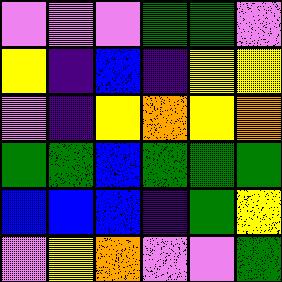[["violet", "violet", "violet", "green", "green", "violet"], ["yellow", "indigo", "blue", "indigo", "yellow", "yellow"], ["violet", "indigo", "yellow", "orange", "yellow", "orange"], ["green", "green", "blue", "green", "green", "green"], ["blue", "blue", "blue", "indigo", "green", "yellow"], ["violet", "yellow", "orange", "violet", "violet", "green"]]